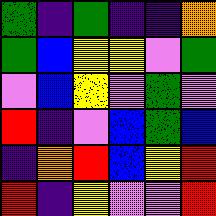[["green", "indigo", "green", "indigo", "indigo", "orange"], ["green", "blue", "yellow", "yellow", "violet", "green"], ["violet", "blue", "yellow", "violet", "green", "violet"], ["red", "indigo", "violet", "blue", "green", "blue"], ["indigo", "orange", "red", "blue", "yellow", "red"], ["red", "indigo", "yellow", "violet", "violet", "red"]]